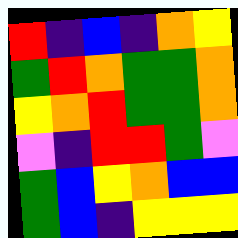[["red", "indigo", "blue", "indigo", "orange", "yellow"], ["green", "red", "orange", "green", "green", "orange"], ["yellow", "orange", "red", "green", "green", "orange"], ["violet", "indigo", "red", "red", "green", "violet"], ["green", "blue", "yellow", "orange", "blue", "blue"], ["green", "blue", "indigo", "yellow", "yellow", "yellow"]]